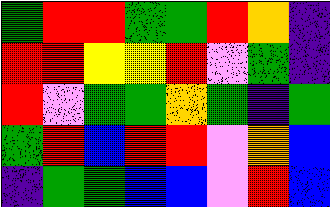[["green", "red", "red", "green", "green", "red", "orange", "indigo"], ["red", "red", "yellow", "yellow", "red", "violet", "green", "indigo"], ["red", "violet", "green", "green", "orange", "green", "indigo", "green"], ["green", "red", "blue", "red", "red", "violet", "orange", "blue"], ["indigo", "green", "green", "blue", "blue", "violet", "red", "blue"]]